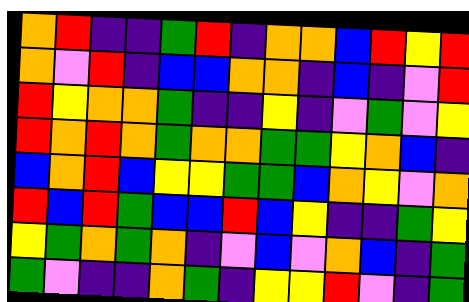[["orange", "red", "indigo", "indigo", "green", "red", "indigo", "orange", "orange", "blue", "red", "yellow", "red"], ["orange", "violet", "red", "indigo", "blue", "blue", "orange", "orange", "indigo", "blue", "indigo", "violet", "red"], ["red", "yellow", "orange", "orange", "green", "indigo", "indigo", "yellow", "indigo", "violet", "green", "violet", "yellow"], ["red", "orange", "red", "orange", "green", "orange", "orange", "green", "green", "yellow", "orange", "blue", "indigo"], ["blue", "orange", "red", "blue", "yellow", "yellow", "green", "green", "blue", "orange", "yellow", "violet", "orange"], ["red", "blue", "red", "green", "blue", "blue", "red", "blue", "yellow", "indigo", "indigo", "green", "yellow"], ["yellow", "green", "orange", "green", "orange", "indigo", "violet", "blue", "violet", "orange", "blue", "indigo", "green"], ["green", "violet", "indigo", "indigo", "orange", "green", "indigo", "yellow", "yellow", "red", "violet", "indigo", "green"]]